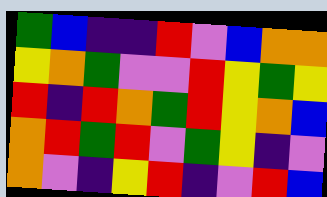[["green", "blue", "indigo", "indigo", "red", "violet", "blue", "orange", "orange"], ["yellow", "orange", "green", "violet", "violet", "red", "yellow", "green", "yellow"], ["red", "indigo", "red", "orange", "green", "red", "yellow", "orange", "blue"], ["orange", "red", "green", "red", "violet", "green", "yellow", "indigo", "violet"], ["orange", "violet", "indigo", "yellow", "red", "indigo", "violet", "red", "blue"]]